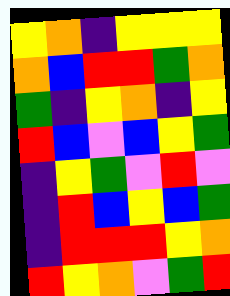[["yellow", "orange", "indigo", "yellow", "yellow", "yellow"], ["orange", "blue", "red", "red", "green", "orange"], ["green", "indigo", "yellow", "orange", "indigo", "yellow"], ["red", "blue", "violet", "blue", "yellow", "green"], ["indigo", "yellow", "green", "violet", "red", "violet"], ["indigo", "red", "blue", "yellow", "blue", "green"], ["indigo", "red", "red", "red", "yellow", "orange"], ["red", "yellow", "orange", "violet", "green", "red"]]